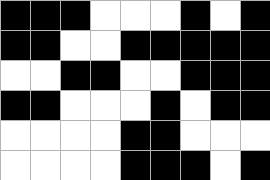[["black", "black", "black", "white", "white", "white", "black", "white", "black"], ["black", "black", "white", "white", "black", "black", "black", "black", "black"], ["white", "white", "black", "black", "white", "white", "black", "black", "black"], ["black", "black", "white", "white", "white", "black", "white", "black", "black"], ["white", "white", "white", "white", "black", "black", "white", "white", "white"], ["white", "white", "white", "white", "black", "black", "black", "white", "black"]]